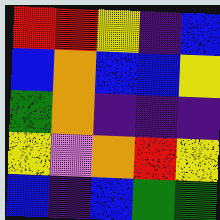[["red", "red", "yellow", "indigo", "blue"], ["blue", "orange", "blue", "blue", "yellow"], ["green", "orange", "indigo", "indigo", "indigo"], ["yellow", "violet", "orange", "red", "yellow"], ["blue", "indigo", "blue", "green", "green"]]